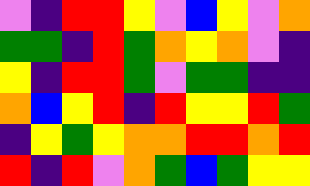[["violet", "indigo", "red", "red", "yellow", "violet", "blue", "yellow", "violet", "orange"], ["green", "green", "indigo", "red", "green", "orange", "yellow", "orange", "violet", "indigo"], ["yellow", "indigo", "red", "red", "green", "violet", "green", "green", "indigo", "indigo"], ["orange", "blue", "yellow", "red", "indigo", "red", "yellow", "yellow", "red", "green"], ["indigo", "yellow", "green", "yellow", "orange", "orange", "red", "red", "orange", "red"], ["red", "indigo", "red", "violet", "orange", "green", "blue", "green", "yellow", "yellow"]]